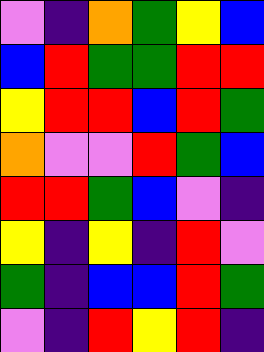[["violet", "indigo", "orange", "green", "yellow", "blue"], ["blue", "red", "green", "green", "red", "red"], ["yellow", "red", "red", "blue", "red", "green"], ["orange", "violet", "violet", "red", "green", "blue"], ["red", "red", "green", "blue", "violet", "indigo"], ["yellow", "indigo", "yellow", "indigo", "red", "violet"], ["green", "indigo", "blue", "blue", "red", "green"], ["violet", "indigo", "red", "yellow", "red", "indigo"]]